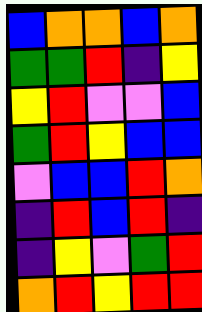[["blue", "orange", "orange", "blue", "orange"], ["green", "green", "red", "indigo", "yellow"], ["yellow", "red", "violet", "violet", "blue"], ["green", "red", "yellow", "blue", "blue"], ["violet", "blue", "blue", "red", "orange"], ["indigo", "red", "blue", "red", "indigo"], ["indigo", "yellow", "violet", "green", "red"], ["orange", "red", "yellow", "red", "red"]]